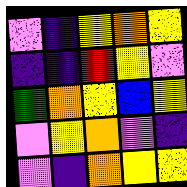[["violet", "indigo", "yellow", "orange", "yellow"], ["indigo", "indigo", "red", "yellow", "violet"], ["green", "orange", "yellow", "blue", "yellow"], ["violet", "yellow", "orange", "violet", "indigo"], ["violet", "indigo", "orange", "yellow", "yellow"]]